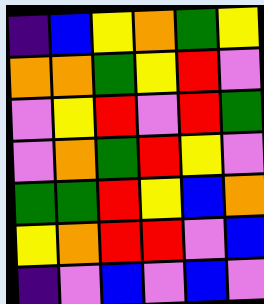[["indigo", "blue", "yellow", "orange", "green", "yellow"], ["orange", "orange", "green", "yellow", "red", "violet"], ["violet", "yellow", "red", "violet", "red", "green"], ["violet", "orange", "green", "red", "yellow", "violet"], ["green", "green", "red", "yellow", "blue", "orange"], ["yellow", "orange", "red", "red", "violet", "blue"], ["indigo", "violet", "blue", "violet", "blue", "violet"]]